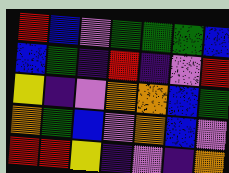[["red", "blue", "violet", "green", "green", "green", "blue"], ["blue", "green", "indigo", "red", "indigo", "violet", "red"], ["yellow", "indigo", "violet", "orange", "orange", "blue", "green"], ["orange", "green", "blue", "violet", "orange", "blue", "violet"], ["red", "red", "yellow", "indigo", "violet", "indigo", "orange"]]